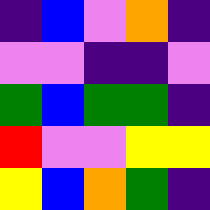[["indigo", "blue", "violet", "orange", "indigo"], ["violet", "violet", "indigo", "indigo", "violet"], ["green", "blue", "green", "green", "indigo"], ["red", "violet", "violet", "yellow", "yellow"], ["yellow", "blue", "orange", "green", "indigo"]]